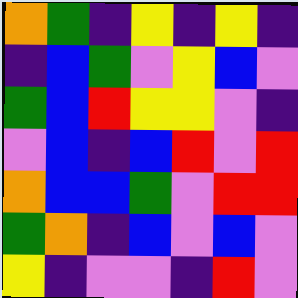[["orange", "green", "indigo", "yellow", "indigo", "yellow", "indigo"], ["indigo", "blue", "green", "violet", "yellow", "blue", "violet"], ["green", "blue", "red", "yellow", "yellow", "violet", "indigo"], ["violet", "blue", "indigo", "blue", "red", "violet", "red"], ["orange", "blue", "blue", "green", "violet", "red", "red"], ["green", "orange", "indigo", "blue", "violet", "blue", "violet"], ["yellow", "indigo", "violet", "violet", "indigo", "red", "violet"]]